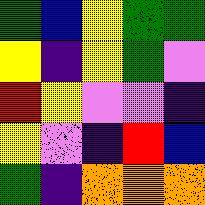[["green", "blue", "yellow", "green", "green"], ["yellow", "indigo", "yellow", "green", "violet"], ["red", "yellow", "violet", "violet", "indigo"], ["yellow", "violet", "indigo", "red", "blue"], ["green", "indigo", "orange", "orange", "orange"]]